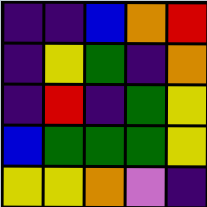[["indigo", "indigo", "blue", "orange", "red"], ["indigo", "yellow", "green", "indigo", "orange"], ["indigo", "red", "indigo", "green", "yellow"], ["blue", "green", "green", "green", "yellow"], ["yellow", "yellow", "orange", "violet", "indigo"]]